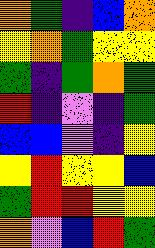[["orange", "green", "indigo", "blue", "orange"], ["yellow", "orange", "green", "yellow", "yellow"], ["green", "indigo", "green", "orange", "green"], ["red", "indigo", "violet", "indigo", "green"], ["blue", "blue", "violet", "indigo", "yellow"], ["yellow", "red", "yellow", "yellow", "blue"], ["green", "red", "red", "yellow", "yellow"], ["orange", "violet", "blue", "red", "green"]]